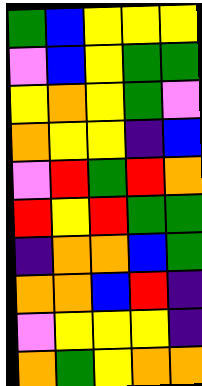[["green", "blue", "yellow", "yellow", "yellow"], ["violet", "blue", "yellow", "green", "green"], ["yellow", "orange", "yellow", "green", "violet"], ["orange", "yellow", "yellow", "indigo", "blue"], ["violet", "red", "green", "red", "orange"], ["red", "yellow", "red", "green", "green"], ["indigo", "orange", "orange", "blue", "green"], ["orange", "orange", "blue", "red", "indigo"], ["violet", "yellow", "yellow", "yellow", "indigo"], ["orange", "green", "yellow", "orange", "orange"]]